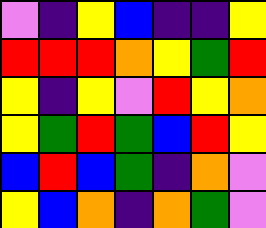[["violet", "indigo", "yellow", "blue", "indigo", "indigo", "yellow"], ["red", "red", "red", "orange", "yellow", "green", "red"], ["yellow", "indigo", "yellow", "violet", "red", "yellow", "orange"], ["yellow", "green", "red", "green", "blue", "red", "yellow"], ["blue", "red", "blue", "green", "indigo", "orange", "violet"], ["yellow", "blue", "orange", "indigo", "orange", "green", "violet"]]